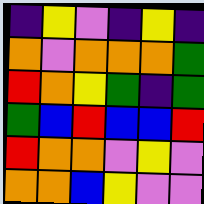[["indigo", "yellow", "violet", "indigo", "yellow", "indigo"], ["orange", "violet", "orange", "orange", "orange", "green"], ["red", "orange", "yellow", "green", "indigo", "green"], ["green", "blue", "red", "blue", "blue", "red"], ["red", "orange", "orange", "violet", "yellow", "violet"], ["orange", "orange", "blue", "yellow", "violet", "violet"]]